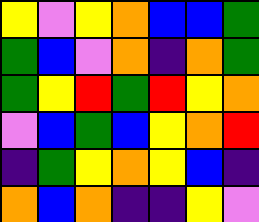[["yellow", "violet", "yellow", "orange", "blue", "blue", "green"], ["green", "blue", "violet", "orange", "indigo", "orange", "green"], ["green", "yellow", "red", "green", "red", "yellow", "orange"], ["violet", "blue", "green", "blue", "yellow", "orange", "red"], ["indigo", "green", "yellow", "orange", "yellow", "blue", "indigo"], ["orange", "blue", "orange", "indigo", "indigo", "yellow", "violet"]]